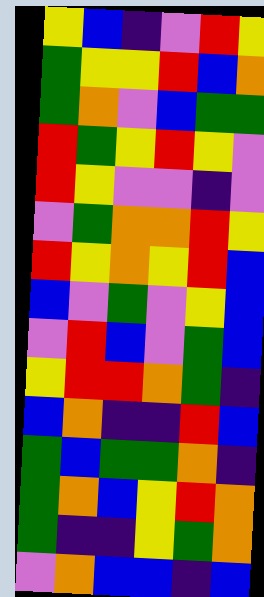[["yellow", "blue", "indigo", "violet", "red", "yellow"], ["green", "yellow", "yellow", "red", "blue", "orange"], ["green", "orange", "violet", "blue", "green", "green"], ["red", "green", "yellow", "red", "yellow", "violet"], ["red", "yellow", "violet", "violet", "indigo", "violet"], ["violet", "green", "orange", "orange", "red", "yellow"], ["red", "yellow", "orange", "yellow", "red", "blue"], ["blue", "violet", "green", "violet", "yellow", "blue"], ["violet", "red", "blue", "violet", "green", "blue"], ["yellow", "red", "red", "orange", "green", "indigo"], ["blue", "orange", "indigo", "indigo", "red", "blue"], ["green", "blue", "green", "green", "orange", "indigo"], ["green", "orange", "blue", "yellow", "red", "orange"], ["green", "indigo", "indigo", "yellow", "green", "orange"], ["violet", "orange", "blue", "blue", "indigo", "blue"]]